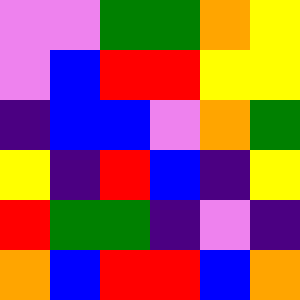[["violet", "violet", "green", "green", "orange", "yellow"], ["violet", "blue", "red", "red", "yellow", "yellow"], ["indigo", "blue", "blue", "violet", "orange", "green"], ["yellow", "indigo", "red", "blue", "indigo", "yellow"], ["red", "green", "green", "indigo", "violet", "indigo"], ["orange", "blue", "red", "red", "blue", "orange"]]